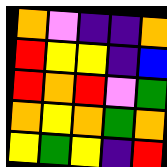[["orange", "violet", "indigo", "indigo", "orange"], ["red", "yellow", "yellow", "indigo", "blue"], ["red", "orange", "red", "violet", "green"], ["orange", "yellow", "orange", "green", "orange"], ["yellow", "green", "yellow", "indigo", "red"]]